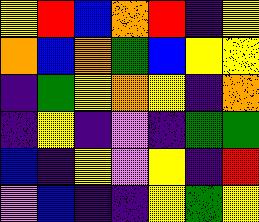[["yellow", "red", "blue", "orange", "red", "indigo", "yellow"], ["orange", "blue", "orange", "green", "blue", "yellow", "yellow"], ["indigo", "green", "yellow", "orange", "yellow", "indigo", "orange"], ["indigo", "yellow", "indigo", "violet", "indigo", "green", "green"], ["blue", "indigo", "yellow", "violet", "yellow", "indigo", "red"], ["violet", "blue", "indigo", "indigo", "yellow", "green", "yellow"]]